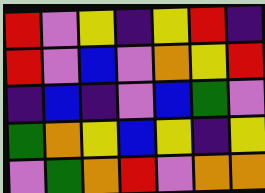[["red", "violet", "yellow", "indigo", "yellow", "red", "indigo"], ["red", "violet", "blue", "violet", "orange", "yellow", "red"], ["indigo", "blue", "indigo", "violet", "blue", "green", "violet"], ["green", "orange", "yellow", "blue", "yellow", "indigo", "yellow"], ["violet", "green", "orange", "red", "violet", "orange", "orange"]]